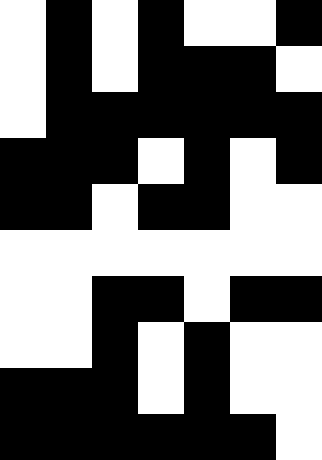[["white", "black", "white", "black", "white", "white", "black"], ["white", "black", "white", "black", "black", "black", "white"], ["white", "black", "black", "black", "black", "black", "black"], ["black", "black", "black", "white", "black", "white", "black"], ["black", "black", "white", "black", "black", "white", "white"], ["white", "white", "white", "white", "white", "white", "white"], ["white", "white", "black", "black", "white", "black", "black"], ["white", "white", "black", "white", "black", "white", "white"], ["black", "black", "black", "white", "black", "white", "white"], ["black", "black", "black", "black", "black", "black", "white"]]